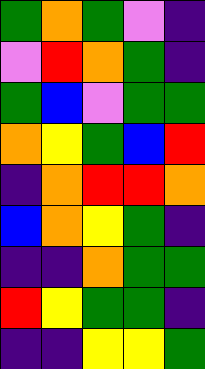[["green", "orange", "green", "violet", "indigo"], ["violet", "red", "orange", "green", "indigo"], ["green", "blue", "violet", "green", "green"], ["orange", "yellow", "green", "blue", "red"], ["indigo", "orange", "red", "red", "orange"], ["blue", "orange", "yellow", "green", "indigo"], ["indigo", "indigo", "orange", "green", "green"], ["red", "yellow", "green", "green", "indigo"], ["indigo", "indigo", "yellow", "yellow", "green"]]